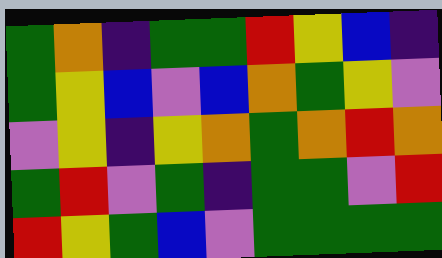[["green", "orange", "indigo", "green", "green", "red", "yellow", "blue", "indigo"], ["green", "yellow", "blue", "violet", "blue", "orange", "green", "yellow", "violet"], ["violet", "yellow", "indigo", "yellow", "orange", "green", "orange", "red", "orange"], ["green", "red", "violet", "green", "indigo", "green", "green", "violet", "red"], ["red", "yellow", "green", "blue", "violet", "green", "green", "green", "green"]]